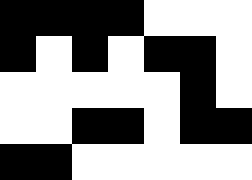[["black", "black", "black", "black", "white", "white", "white"], ["black", "white", "black", "white", "black", "black", "white"], ["white", "white", "white", "white", "white", "black", "white"], ["white", "white", "black", "black", "white", "black", "black"], ["black", "black", "white", "white", "white", "white", "white"]]